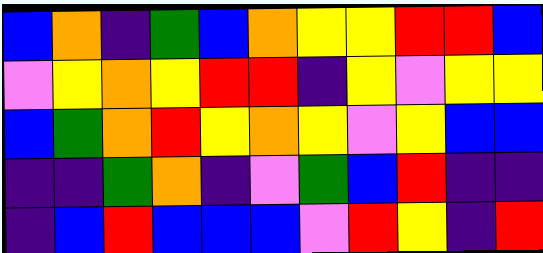[["blue", "orange", "indigo", "green", "blue", "orange", "yellow", "yellow", "red", "red", "blue"], ["violet", "yellow", "orange", "yellow", "red", "red", "indigo", "yellow", "violet", "yellow", "yellow"], ["blue", "green", "orange", "red", "yellow", "orange", "yellow", "violet", "yellow", "blue", "blue"], ["indigo", "indigo", "green", "orange", "indigo", "violet", "green", "blue", "red", "indigo", "indigo"], ["indigo", "blue", "red", "blue", "blue", "blue", "violet", "red", "yellow", "indigo", "red"]]